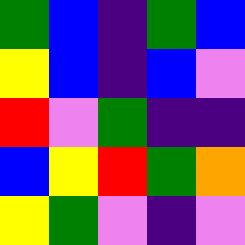[["green", "blue", "indigo", "green", "blue"], ["yellow", "blue", "indigo", "blue", "violet"], ["red", "violet", "green", "indigo", "indigo"], ["blue", "yellow", "red", "green", "orange"], ["yellow", "green", "violet", "indigo", "violet"]]